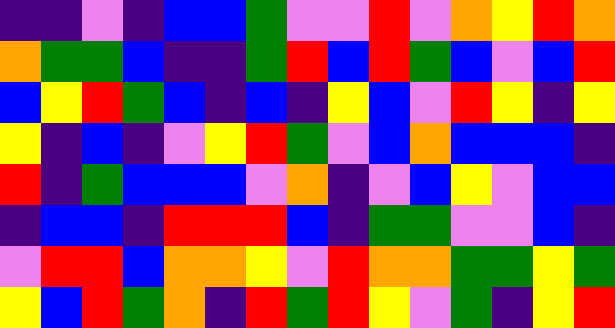[["indigo", "indigo", "violet", "indigo", "blue", "blue", "green", "violet", "violet", "red", "violet", "orange", "yellow", "red", "orange"], ["orange", "green", "green", "blue", "indigo", "indigo", "green", "red", "blue", "red", "green", "blue", "violet", "blue", "red"], ["blue", "yellow", "red", "green", "blue", "indigo", "blue", "indigo", "yellow", "blue", "violet", "red", "yellow", "indigo", "yellow"], ["yellow", "indigo", "blue", "indigo", "violet", "yellow", "red", "green", "violet", "blue", "orange", "blue", "blue", "blue", "indigo"], ["red", "indigo", "green", "blue", "blue", "blue", "violet", "orange", "indigo", "violet", "blue", "yellow", "violet", "blue", "blue"], ["indigo", "blue", "blue", "indigo", "red", "red", "red", "blue", "indigo", "green", "green", "violet", "violet", "blue", "indigo"], ["violet", "red", "red", "blue", "orange", "orange", "yellow", "violet", "red", "orange", "orange", "green", "green", "yellow", "green"], ["yellow", "blue", "red", "green", "orange", "indigo", "red", "green", "red", "yellow", "violet", "green", "indigo", "yellow", "red"]]